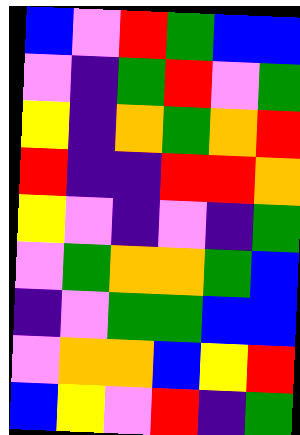[["blue", "violet", "red", "green", "blue", "blue"], ["violet", "indigo", "green", "red", "violet", "green"], ["yellow", "indigo", "orange", "green", "orange", "red"], ["red", "indigo", "indigo", "red", "red", "orange"], ["yellow", "violet", "indigo", "violet", "indigo", "green"], ["violet", "green", "orange", "orange", "green", "blue"], ["indigo", "violet", "green", "green", "blue", "blue"], ["violet", "orange", "orange", "blue", "yellow", "red"], ["blue", "yellow", "violet", "red", "indigo", "green"]]